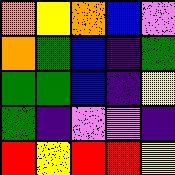[["orange", "yellow", "orange", "blue", "violet"], ["orange", "green", "blue", "indigo", "green"], ["green", "green", "blue", "indigo", "yellow"], ["green", "indigo", "violet", "violet", "indigo"], ["red", "yellow", "red", "red", "yellow"]]